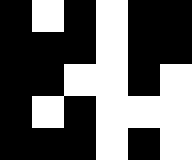[["black", "white", "black", "white", "black", "black"], ["black", "black", "black", "white", "black", "black"], ["black", "black", "white", "white", "black", "white"], ["black", "white", "black", "white", "white", "white"], ["black", "black", "black", "white", "black", "white"]]